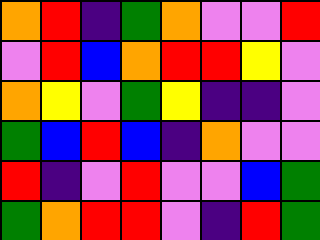[["orange", "red", "indigo", "green", "orange", "violet", "violet", "red"], ["violet", "red", "blue", "orange", "red", "red", "yellow", "violet"], ["orange", "yellow", "violet", "green", "yellow", "indigo", "indigo", "violet"], ["green", "blue", "red", "blue", "indigo", "orange", "violet", "violet"], ["red", "indigo", "violet", "red", "violet", "violet", "blue", "green"], ["green", "orange", "red", "red", "violet", "indigo", "red", "green"]]